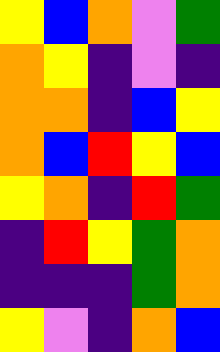[["yellow", "blue", "orange", "violet", "green"], ["orange", "yellow", "indigo", "violet", "indigo"], ["orange", "orange", "indigo", "blue", "yellow"], ["orange", "blue", "red", "yellow", "blue"], ["yellow", "orange", "indigo", "red", "green"], ["indigo", "red", "yellow", "green", "orange"], ["indigo", "indigo", "indigo", "green", "orange"], ["yellow", "violet", "indigo", "orange", "blue"]]